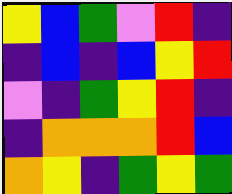[["yellow", "blue", "green", "violet", "red", "indigo"], ["indigo", "blue", "indigo", "blue", "yellow", "red"], ["violet", "indigo", "green", "yellow", "red", "indigo"], ["indigo", "orange", "orange", "orange", "red", "blue"], ["orange", "yellow", "indigo", "green", "yellow", "green"]]